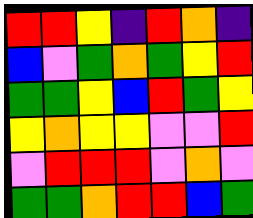[["red", "red", "yellow", "indigo", "red", "orange", "indigo"], ["blue", "violet", "green", "orange", "green", "yellow", "red"], ["green", "green", "yellow", "blue", "red", "green", "yellow"], ["yellow", "orange", "yellow", "yellow", "violet", "violet", "red"], ["violet", "red", "red", "red", "violet", "orange", "violet"], ["green", "green", "orange", "red", "red", "blue", "green"]]